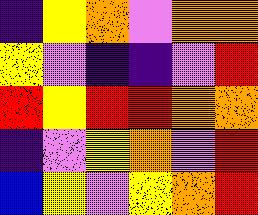[["indigo", "yellow", "orange", "violet", "orange", "orange"], ["yellow", "violet", "indigo", "indigo", "violet", "red"], ["red", "yellow", "red", "red", "orange", "orange"], ["indigo", "violet", "yellow", "orange", "violet", "red"], ["blue", "yellow", "violet", "yellow", "orange", "red"]]